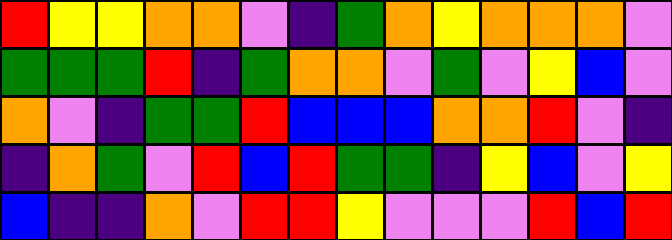[["red", "yellow", "yellow", "orange", "orange", "violet", "indigo", "green", "orange", "yellow", "orange", "orange", "orange", "violet"], ["green", "green", "green", "red", "indigo", "green", "orange", "orange", "violet", "green", "violet", "yellow", "blue", "violet"], ["orange", "violet", "indigo", "green", "green", "red", "blue", "blue", "blue", "orange", "orange", "red", "violet", "indigo"], ["indigo", "orange", "green", "violet", "red", "blue", "red", "green", "green", "indigo", "yellow", "blue", "violet", "yellow"], ["blue", "indigo", "indigo", "orange", "violet", "red", "red", "yellow", "violet", "violet", "violet", "red", "blue", "red"]]